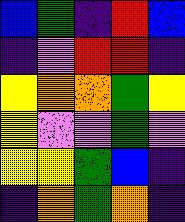[["blue", "green", "indigo", "red", "blue"], ["indigo", "violet", "red", "red", "indigo"], ["yellow", "orange", "orange", "green", "yellow"], ["yellow", "violet", "violet", "green", "violet"], ["yellow", "yellow", "green", "blue", "indigo"], ["indigo", "orange", "green", "orange", "indigo"]]